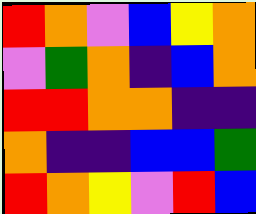[["red", "orange", "violet", "blue", "yellow", "orange"], ["violet", "green", "orange", "indigo", "blue", "orange"], ["red", "red", "orange", "orange", "indigo", "indigo"], ["orange", "indigo", "indigo", "blue", "blue", "green"], ["red", "orange", "yellow", "violet", "red", "blue"]]